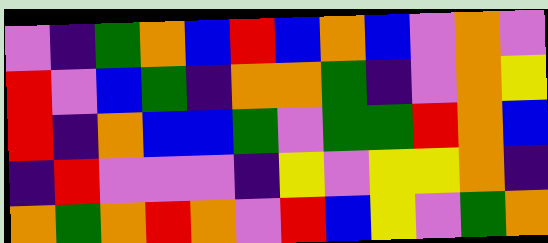[["violet", "indigo", "green", "orange", "blue", "red", "blue", "orange", "blue", "violet", "orange", "violet"], ["red", "violet", "blue", "green", "indigo", "orange", "orange", "green", "indigo", "violet", "orange", "yellow"], ["red", "indigo", "orange", "blue", "blue", "green", "violet", "green", "green", "red", "orange", "blue"], ["indigo", "red", "violet", "violet", "violet", "indigo", "yellow", "violet", "yellow", "yellow", "orange", "indigo"], ["orange", "green", "orange", "red", "orange", "violet", "red", "blue", "yellow", "violet", "green", "orange"]]